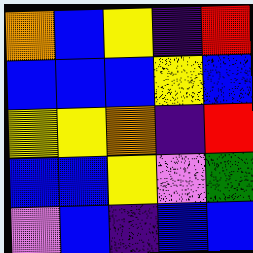[["orange", "blue", "yellow", "indigo", "red"], ["blue", "blue", "blue", "yellow", "blue"], ["yellow", "yellow", "orange", "indigo", "red"], ["blue", "blue", "yellow", "violet", "green"], ["violet", "blue", "indigo", "blue", "blue"]]